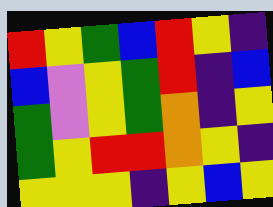[["red", "yellow", "green", "blue", "red", "yellow", "indigo"], ["blue", "violet", "yellow", "green", "red", "indigo", "blue"], ["green", "violet", "yellow", "green", "orange", "indigo", "yellow"], ["green", "yellow", "red", "red", "orange", "yellow", "indigo"], ["yellow", "yellow", "yellow", "indigo", "yellow", "blue", "yellow"]]